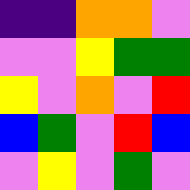[["indigo", "indigo", "orange", "orange", "violet"], ["violet", "violet", "yellow", "green", "green"], ["yellow", "violet", "orange", "violet", "red"], ["blue", "green", "violet", "red", "blue"], ["violet", "yellow", "violet", "green", "violet"]]